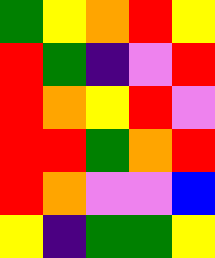[["green", "yellow", "orange", "red", "yellow"], ["red", "green", "indigo", "violet", "red"], ["red", "orange", "yellow", "red", "violet"], ["red", "red", "green", "orange", "red"], ["red", "orange", "violet", "violet", "blue"], ["yellow", "indigo", "green", "green", "yellow"]]